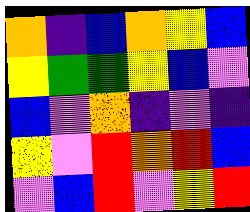[["orange", "indigo", "blue", "orange", "yellow", "blue"], ["yellow", "green", "green", "yellow", "blue", "violet"], ["blue", "violet", "orange", "indigo", "violet", "indigo"], ["yellow", "violet", "red", "orange", "red", "blue"], ["violet", "blue", "red", "violet", "yellow", "red"]]